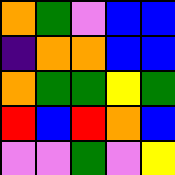[["orange", "green", "violet", "blue", "blue"], ["indigo", "orange", "orange", "blue", "blue"], ["orange", "green", "green", "yellow", "green"], ["red", "blue", "red", "orange", "blue"], ["violet", "violet", "green", "violet", "yellow"]]